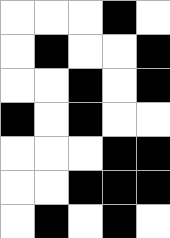[["white", "white", "white", "black", "white"], ["white", "black", "white", "white", "black"], ["white", "white", "black", "white", "black"], ["black", "white", "black", "white", "white"], ["white", "white", "white", "black", "black"], ["white", "white", "black", "black", "black"], ["white", "black", "white", "black", "white"]]